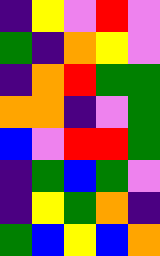[["indigo", "yellow", "violet", "red", "violet"], ["green", "indigo", "orange", "yellow", "violet"], ["indigo", "orange", "red", "green", "green"], ["orange", "orange", "indigo", "violet", "green"], ["blue", "violet", "red", "red", "green"], ["indigo", "green", "blue", "green", "violet"], ["indigo", "yellow", "green", "orange", "indigo"], ["green", "blue", "yellow", "blue", "orange"]]